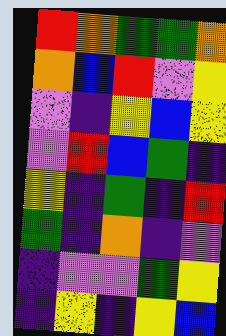[["red", "orange", "green", "green", "orange"], ["orange", "blue", "red", "violet", "yellow"], ["violet", "indigo", "yellow", "blue", "yellow"], ["violet", "red", "blue", "green", "indigo"], ["yellow", "indigo", "green", "indigo", "red"], ["green", "indigo", "orange", "indigo", "violet"], ["indigo", "violet", "violet", "green", "yellow"], ["indigo", "yellow", "indigo", "yellow", "blue"]]